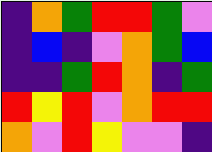[["indigo", "orange", "green", "red", "red", "green", "violet"], ["indigo", "blue", "indigo", "violet", "orange", "green", "blue"], ["indigo", "indigo", "green", "red", "orange", "indigo", "green"], ["red", "yellow", "red", "violet", "orange", "red", "red"], ["orange", "violet", "red", "yellow", "violet", "violet", "indigo"]]